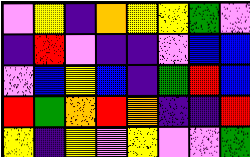[["violet", "yellow", "indigo", "orange", "yellow", "yellow", "green", "violet"], ["indigo", "red", "violet", "indigo", "indigo", "violet", "blue", "blue"], ["violet", "blue", "yellow", "blue", "indigo", "green", "red", "blue"], ["red", "green", "orange", "red", "orange", "indigo", "indigo", "red"], ["yellow", "indigo", "yellow", "violet", "yellow", "violet", "violet", "green"]]